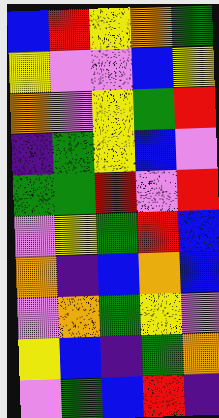[["blue", "red", "yellow", "orange", "green"], ["yellow", "violet", "violet", "blue", "yellow"], ["orange", "violet", "yellow", "green", "red"], ["indigo", "green", "yellow", "blue", "violet"], ["green", "green", "red", "violet", "red"], ["violet", "yellow", "green", "red", "blue"], ["orange", "indigo", "blue", "orange", "blue"], ["violet", "orange", "green", "yellow", "violet"], ["yellow", "blue", "indigo", "green", "orange"], ["violet", "green", "blue", "red", "indigo"]]